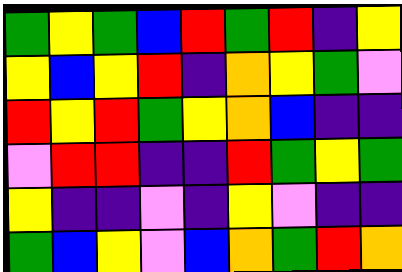[["green", "yellow", "green", "blue", "red", "green", "red", "indigo", "yellow"], ["yellow", "blue", "yellow", "red", "indigo", "orange", "yellow", "green", "violet"], ["red", "yellow", "red", "green", "yellow", "orange", "blue", "indigo", "indigo"], ["violet", "red", "red", "indigo", "indigo", "red", "green", "yellow", "green"], ["yellow", "indigo", "indigo", "violet", "indigo", "yellow", "violet", "indigo", "indigo"], ["green", "blue", "yellow", "violet", "blue", "orange", "green", "red", "orange"]]